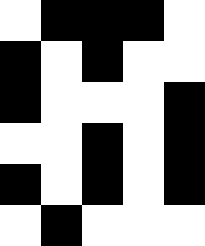[["white", "black", "black", "black", "white"], ["black", "white", "black", "white", "white"], ["black", "white", "white", "white", "black"], ["white", "white", "black", "white", "black"], ["black", "white", "black", "white", "black"], ["white", "black", "white", "white", "white"]]